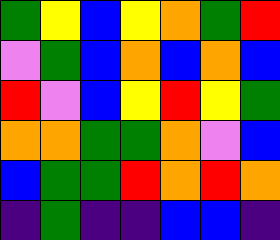[["green", "yellow", "blue", "yellow", "orange", "green", "red"], ["violet", "green", "blue", "orange", "blue", "orange", "blue"], ["red", "violet", "blue", "yellow", "red", "yellow", "green"], ["orange", "orange", "green", "green", "orange", "violet", "blue"], ["blue", "green", "green", "red", "orange", "red", "orange"], ["indigo", "green", "indigo", "indigo", "blue", "blue", "indigo"]]